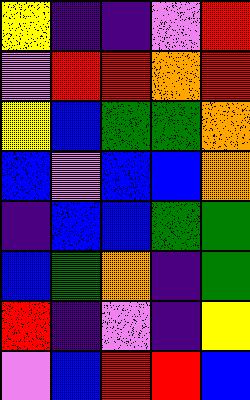[["yellow", "indigo", "indigo", "violet", "red"], ["violet", "red", "red", "orange", "red"], ["yellow", "blue", "green", "green", "orange"], ["blue", "violet", "blue", "blue", "orange"], ["indigo", "blue", "blue", "green", "green"], ["blue", "green", "orange", "indigo", "green"], ["red", "indigo", "violet", "indigo", "yellow"], ["violet", "blue", "red", "red", "blue"]]